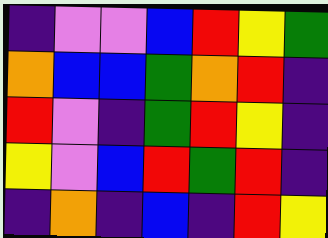[["indigo", "violet", "violet", "blue", "red", "yellow", "green"], ["orange", "blue", "blue", "green", "orange", "red", "indigo"], ["red", "violet", "indigo", "green", "red", "yellow", "indigo"], ["yellow", "violet", "blue", "red", "green", "red", "indigo"], ["indigo", "orange", "indigo", "blue", "indigo", "red", "yellow"]]